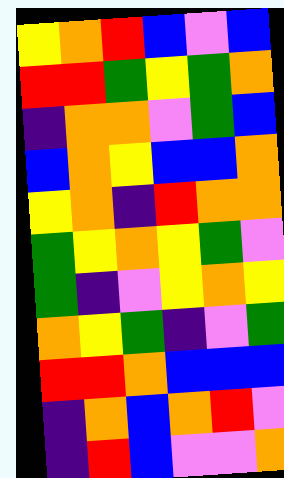[["yellow", "orange", "red", "blue", "violet", "blue"], ["red", "red", "green", "yellow", "green", "orange"], ["indigo", "orange", "orange", "violet", "green", "blue"], ["blue", "orange", "yellow", "blue", "blue", "orange"], ["yellow", "orange", "indigo", "red", "orange", "orange"], ["green", "yellow", "orange", "yellow", "green", "violet"], ["green", "indigo", "violet", "yellow", "orange", "yellow"], ["orange", "yellow", "green", "indigo", "violet", "green"], ["red", "red", "orange", "blue", "blue", "blue"], ["indigo", "orange", "blue", "orange", "red", "violet"], ["indigo", "red", "blue", "violet", "violet", "orange"]]